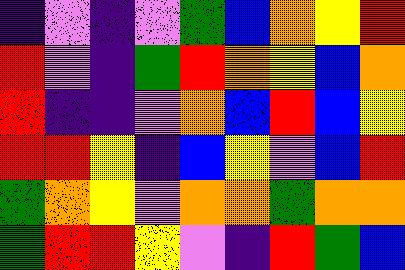[["indigo", "violet", "indigo", "violet", "green", "blue", "orange", "yellow", "red"], ["red", "violet", "indigo", "green", "red", "orange", "yellow", "blue", "orange"], ["red", "indigo", "indigo", "violet", "orange", "blue", "red", "blue", "yellow"], ["red", "red", "yellow", "indigo", "blue", "yellow", "violet", "blue", "red"], ["green", "orange", "yellow", "violet", "orange", "orange", "green", "orange", "orange"], ["green", "red", "red", "yellow", "violet", "indigo", "red", "green", "blue"]]